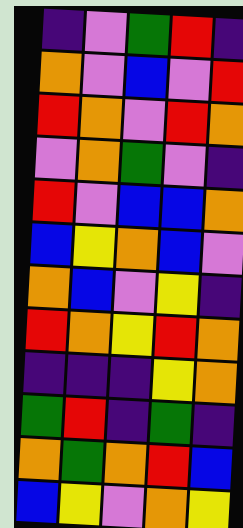[["indigo", "violet", "green", "red", "indigo"], ["orange", "violet", "blue", "violet", "red"], ["red", "orange", "violet", "red", "orange"], ["violet", "orange", "green", "violet", "indigo"], ["red", "violet", "blue", "blue", "orange"], ["blue", "yellow", "orange", "blue", "violet"], ["orange", "blue", "violet", "yellow", "indigo"], ["red", "orange", "yellow", "red", "orange"], ["indigo", "indigo", "indigo", "yellow", "orange"], ["green", "red", "indigo", "green", "indigo"], ["orange", "green", "orange", "red", "blue"], ["blue", "yellow", "violet", "orange", "yellow"]]